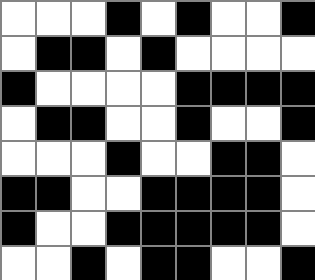[["white", "white", "white", "black", "white", "black", "white", "white", "black"], ["white", "black", "black", "white", "black", "white", "white", "white", "white"], ["black", "white", "white", "white", "white", "black", "black", "black", "black"], ["white", "black", "black", "white", "white", "black", "white", "white", "black"], ["white", "white", "white", "black", "white", "white", "black", "black", "white"], ["black", "black", "white", "white", "black", "black", "black", "black", "white"], ["black", "white", "white", "black", "black", "black", "black", "black", "white"], ["white", "white", "black", "white", "black", "black", "white", "white", "black"]]